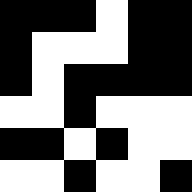[["black", "black", "black", "white", "black", "black"], ["black", "white", "white", "white", "black", "black"], ["black", "white", "black", "black", "black", "black"], ["white", "white", "black", "white", "white", "white"], ["black", "black", "white", "black", "white", "white"], ["white", "white", "black", "white", "white", "black"]]